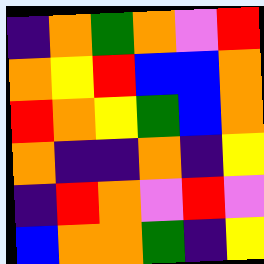[["indigo", "orange", "green", "orange", "violet", "red"], ["orange", "yellow", "red", "blue", "blue", "orange"], ["red", "orange", "yellow", "green", "blue", "orange"], ["orange", "indigo", "indigo", "orange", "indigo", "yellow"], ["indigo", "red", "orange", "violet", "red", "violet"], ["blue", "orange", "orange", "green", "indigo", "yellow"]]